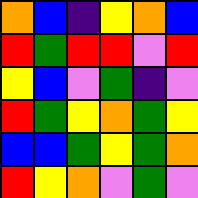[["orange", "blue", "indigo", "yellow", "orange", "blue"], ["red", "green", "red", "red", "violet", "red"], ["yellow", "blue", "violet", "green", "indigo", "violet"], ["red", "green", "yellow", "orange", "green", "yellow"], ["blue", "blue", "green", "yellow", "green", "orange"], ["red", "yellow", "orange", "violet", "green", "violet"]]